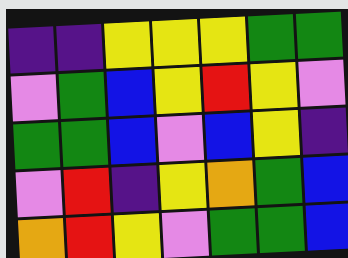[["indigo", "indigo", "yellow", "yellow", "yellow", "green", "green"], ["violet", "green", "blue", "yellow", "red", "yellow", "violet"], ["green", "green", "blue", "violet", "blue", "yellow", "indigo"], ["violet", "red", "indigo", "yellow", "orange", "green", "blue"], ["orange", "red", "yellow", "violet", "green", "green", "blue"]]